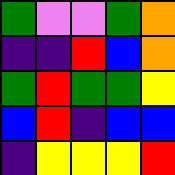[["green", "violet", "violet", "green", "orange"], ["indigo", "indigo", "red", "blue", "orange"], ["green", "red", "green", "green", "yellow"], ["blue", "red", "indigo", "blue", "blue"], ["indigo", "yellow", "yellow", "yellow", "red"]]